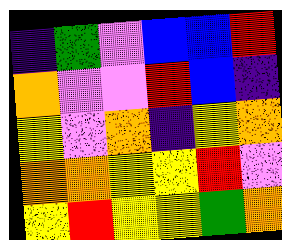[["indigo", "green", "violet", "blue", "blue", "red"], ["orange", "violet", "violet", "red", "blue", "indigo"], ["yellow", "violet", "orange", "indigo", "yellow", "orange"], ["orange", "orange", "yellow", "yellow", "red", "violet"], ["yellow", "red", "yellow", "yellow", "green", "orange"]]